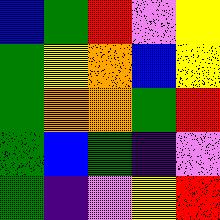[["blue", "green", "red", "violet", "yellow"], ["green", "yellow", "orange", "blue", "yellow"], ["green", "orange", "orange", "green", "red"], ["green", "blue", "green", "indigo", "violet"], ["green", "indigo", "violet", "yellow", "red"]]